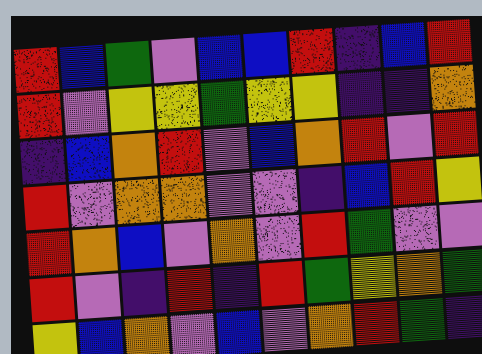[["red", "blue", "green", "violet", "blue", "blue", "red", "indigo", "blue", "red"], ["red", "violet", "yellow", "yellow", "green", "yellow", "yellow", "indigo", "indigo", "orange"], ["indigo", "blue", "orange", "red", "violet", "blue", "orange", "red", "violet", "red"], ["red", "violet", "orange", "orange", "violet", "violet", "indigo", "blue", "red", "yellow"], ["red", "orange", "blue", "violet", "orange", "violet", "red", "green", "violet", "violet"], ["red", "violet", "indigo", "red", "indigo", "red", "green", "yellow", "orange", "green"], ["yellow", "blue", "orange", "violet", "blue", "violet", "orange", "red", "green", "indigo"]]